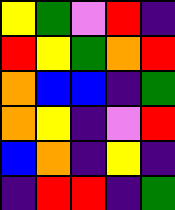[["yellow", "green", "violet", "red", "indigo"], ["red", "yellow", "green", "orange", "red"], ["orange", "blue", "blue", "indigo", "green"], ["orange", "yellow", "indigo", "violet", "red"], ["blue", "orange", "indigo", "yellow", "indigo"], ["indigo", "red", "red", "indigo", "green"]]